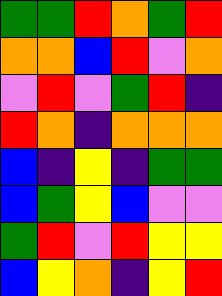[["green", "green", "red", "orange", "green", "red"], ["orange", "orange", "blue", "red", "violet", "orange"], ["violet", "red", "violet", "green", "red", "indigo"], ["red", "orange", "indigo", "orange", "orange", "orange"], ["blue", "indigo", "yellow", "indigo", "green", "green"], ["blue", "green", "yellow", "blue", "violet", "violet"], ["green", "red", "violet", "red", "yellow", "yellow"], ["blue", "yellow", "orange", "indigo", "yellow", "red"]]